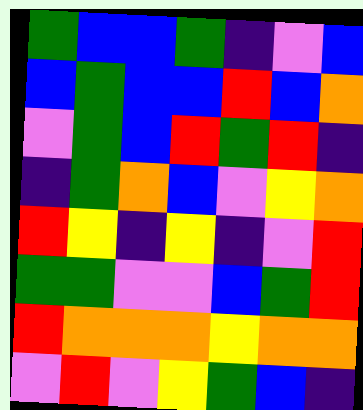[["green", "blue", "blue", "green", "indigo", "violet", "blue"], ["blue", "green", "blue", "blue", "red", "blue", "orange"], ["violet", "green", "blue", "red", "green", "red", "indigo"], ["indigo", "green", "orange", "blue", "violet", "yellow", "orange"], ["red", "yellow", "indigo", "yellow", "indigo", "violet", "red"], ["green", "green", "violet", "violet", "blue", "green", "red"], ["red", "orange", "orange", "orange", "yellow", "orange", "orange"], ["violet", "red", "violet", "yellow", "green", "blue", "indigo"]]